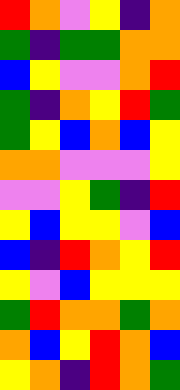[["red", "orange", "violet", "yellow", "indigo", "orange"], ["green", "indigo", "green", "green", "orange", "orange"], ["blue", "yellow", "violet", "violet", "orange", "red"], ["green", "indigo", "orange", "yellow", "red", "green"], ["green", "yellow", "blue", "orange", "blue", "yellow"], ["orange", "orange", "violet", "violet", "violet", "yellow"], ["violet", "violet", "yellow", "green", "indigo", "red"], ["yellow", "blue", "yellow", "yellow", "violet", "blue"], ["blue", "indigo", "red", "orange", "yellow", "red"], ["yellow", "violet", "blue", "yellow", "yellow", "yellow"], ["green", "red", "orange", "orange", "green", "orange"], ["orange", "blue", "yellow", "red", "orange", "blue"], ["yellow", "orange", "indigo", "red", "orange", "green"]]